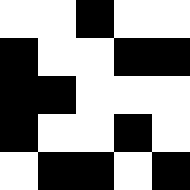[["white", "white", "black", "white", "white"], ["black", "white", "white", "black", "black"], ["black", "black", "white", "white", "white"], ["black", "white", "white", "black", "white"], ["white", "black", "black", "white", "black"]]